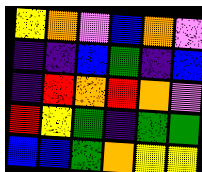[["yellow", "orange", "violet", "blue", "orange", "violet"], ["indigo", "indigo", "blue", "green", "indigo", "blue"], ["indigo", "red", "orange", "red", "orange", "violet"], ["red", "yellow", "green", "indigo", "green", "green"], ["blue", "blue", "green", "orange", "yellow", "yellow"]]